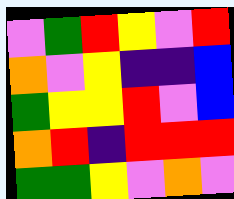[["violet", "green", "red", "yellow", "violet", "red"], ["orange", "violet", "yellow", "indigo", "indigo", "blue"], ["green", "yellow", "yellow", "red", "violet", "blue"], ["orange", "red", "indigo", "red", "red", "red"], ["green", "green", "yellow", "violet", "orange", "violet"]]